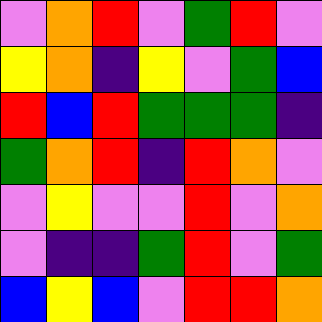[["violet", "orange", "red", "violet", "green", "red", "violet"], ["yellow", "orange", "indigo", "yellow", "violet", "green", "blue"], ["red", "blue", "red", "green", "green", "green", "indigo"], ["green", "orange", "red", "indigo", "red", "orange", "violet"], ["violet", "yellow", "violet", "violet", "red", "violet", "orange"], ["violet", "indigo", "indigo", "green", "red", "violet", "green"], ["blue", "yellow", "blue", "violet", "red", "red", "orange"]]